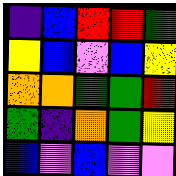[["indigo", "blue", "red", "red", "green"], ["yellow", "blue", "violet", "blue", "yellow"], ["orange", "orange", "green", "green", "red"], ["green", "indigo", "orange", "green", "yellow"], ["blue", "violet", "blue", "violet", "violet"]]